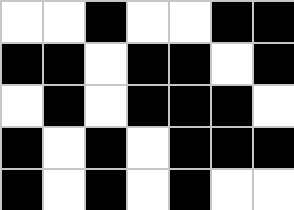[["white", "white", "black", "white", "white", "black", "black"], ["black", "black", "white", "black", "black", "white", "black"], ["white", "black", "white", "black", "black", "black", "white"], ["black", "white", "black", "white", "black", "black", "black"], ["black", "white", "black", "white", "black", "white", "white"]]